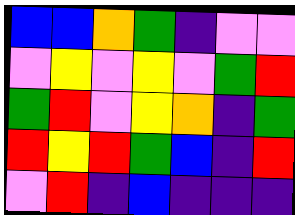[["blue", "blue", "orange", "green", "indigo", "violet", "violet"], ["violet", "yellow", "violet", "yellow", "violet", "green", "red"], ["green", "red", "violet", "yellow", "orange", "indigo", "green"], ["red", "yellow", "red", "green", "blue", "indigo", "red"], ["violet", "red", "indigo", "blue", "indigo", "indigo", "indigo"]]